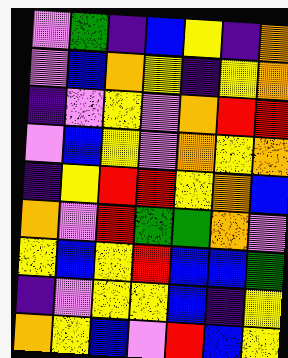[["violet", "green", "indigo", "blue", "yellow", "indigo", "orange"], ["violet", "blue", "orange", "yellow", "indigo", "yellow", "orange"], ["indigo", "violet", "yellow", "violet", "orange", "red", "red"], ["violet", "blue", "yellow", "violet", "orange", "yellow", "orange"], ["indigo", "yellow", "red", "red", "yellow", "orange", "blue"], ["orange", "violet", "red", "green", "green", "orange", "violet"], ["yellow", "blue", "yellow", "red", "blue", "blue", "green"], ["indigo", "violet", "yellow", "yellow", "blue", "indigo", "yellow"], ["orange", "yellow", "blue", "violet", "red", "blue", "yellow"]]